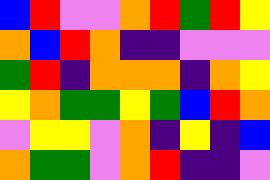[["blue", "red", "violet", "violet", "orange", "red", "green", "red", "yellow"], ["orange", "blue", "red", "orange", "indigo", "indigo", "violet", "violet", "violet"], ["green", "red", "indigo", "orange", "orange", "orange", "indigo", "orange", "yellow"], ["yellow", "orange", "green", "green", "yellow", "green", "blue", "red", "orange"], ["violet", "yellow", "yellow", "violet", "orange", "indigo", "yellow", "indigo", "blue"], ["orange", "green", "green", "violet", "orange", "red", "indigo", "indigo", "violet"]]